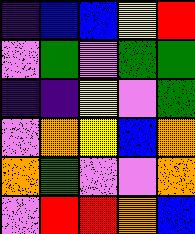[["indigo", "blue", "blue", "yellow", "red"], ["violet", "green", "violet", "green", "green"], ["indigo", "indigo", "yellow", "violet", "green"], ["violet", "orange", "yellow", "blue", "orange"], ["orange", "green", "violet", "violet", "orange"], ["violet", "red", "red", "orange", "blue"]]